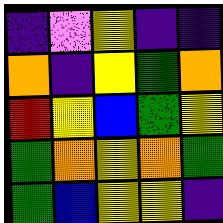[["indigo", "violet", "yellow", "indigo", "indigo"], ["orange", "indigo", "yellow", "green", "orange"], ["red", "yellow", "blue", "green", "yellow"], ["green", "orange", "yellow", "orange", "green"], ["green", "blue", "yellow", "yellow", "indigo"]]